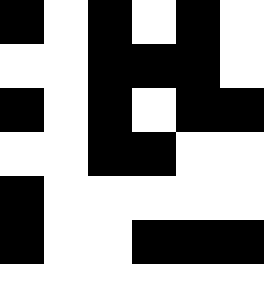[["black", "white", "black", "white", "black", "white"], ["white", "white", "black", "black", "black", "white"], ["black", "white", "black", "white", "black", "black"], ["white", "white", "black", "black", "white", "white"], ["black", "white", "white", "white", "white", "white"], ["black", "white", "white", "black", "black", "black"], ["white", "white", "white", "white", "white", "white"]]